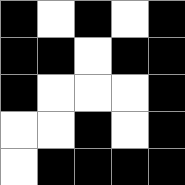[["black", "white", "black", "white", "black"], ["black", "black", "white", "black", "black"], ["black", "white", "white", "white", "black"], ["white", "white", "black", "white", "black"], ["white", "black", "black", "black", "black"]]